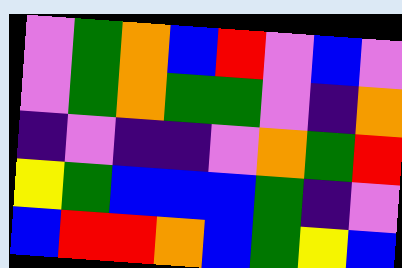[["violet", "green", "orange", "blue", "red", "violet", "blue", "violet"], ["violet", "green", "orange", "green", "green", "violet", "indigo", "orange"], ["indigo", "violet", "indigo", "indigo", "violet", "orange", "green", "red"], ["yellow", "green", "blue", "blue", "blue", "green", "indigo", "violet"], ["blue", "red", "red", "orange", "blue", "green", "yellow", "blue"]]